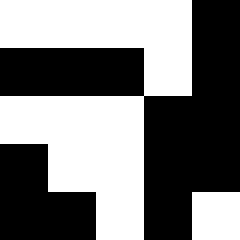[["white", "white", "white", "white", "black"], ["black", "black", "black", "white", "black"], ["white", "white", "white", "black", "black"], ["black", "white", "white", "black", "black"], ["black", "black", "white", "black", "white"]]